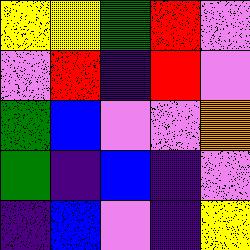[["yellow", "yellow", "green", "red", "violet"], ["violet", "red", "indigo", "red", "violet"], ["green", "blue", "violet", "violet", "orange"], ["green", "indigo", "blue", "indigo", "violet"], ["indigo", "blue", "violet", "indigo", "yellow"]]